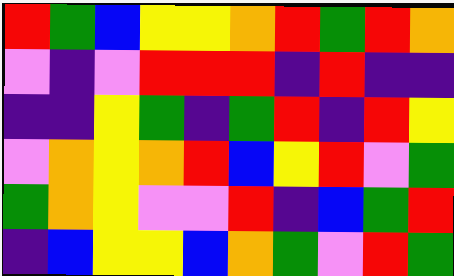[["red", "green", "blue", "yellow", "yellow", "orange", "red", "green", "red", "orange"], ["violet", "indigo", "violet", "red", "red", "red", "indigo", "red", "indigo", "indigo"], ["indigo", "indigo", "yellow", "green", "indigo", "green", "red", "indigo", "red", "yellow"], ["violet", "orange", "yellow", "orange", "red", "blue", "yellow", "red", "violet", "green"], ["green", "orange", "yellow", "violet", "violet", "red", "indigo", "blue", "green", "red"], ["indigo", "blue", "yellow", "yellow", "blue", "orange", "green", "violet", "red", "green"]]